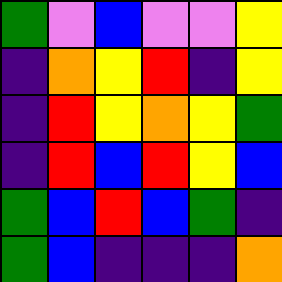[["green", "violet", "blue", "violet", "violet", "yellow"], ["indigo", "orange", "yellow", "red", "indigo", "yellow"], ["indigo", "red", "yellow", "orange", "yellow", "green"], ["indigo", "red", "blue", "red", "yellow", "blue"], ["green", "blue", "red", "blue", "green", "indigo"], ["green", "blue", "indigo", "indigo", "indigo", "orange"]]